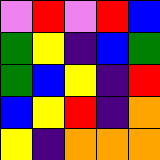[["violet", "red", "violet", "red", "blue"], ["green", "yellow", "indigo", "blue", "green"], ["green", "blue", "yellow", "indigo", "red"], ["blue", "yellow", "red", "indigo", "orange"], ["yellow", "indigo", "orange", "orange", "orange"]]